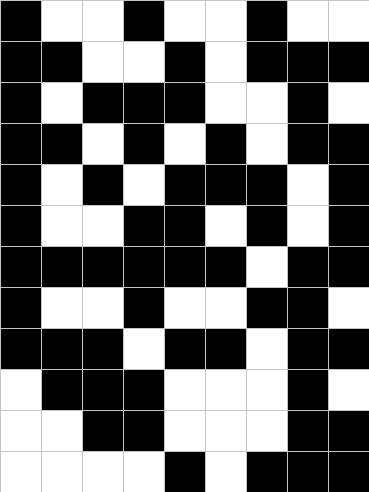[["black", "white", "white", "black", "white", "white", "black", "white", "white"], ["black", "black", "white", "white", "black", "white", "black", "black", "black"], ["black", "white", "black", "black", "black", "white", "white", "black", "white"], ["black", "black", "white", "black", "white", "black", "white", "black", "black"], ["black", "white", "black", "white", "black", "black", "black", "white", "black"], ["black", "white", "white", "black", "black", "white", "black", "white", "black"], ["black", "black", "black", "black", "black", "black", "white", "black", "black"], ["black", "white", "white", "black", "white", "white", "black", "black", "white"], ["black", "black", "black", "white", "black", "black", "white", "black", "black"], ["white", "black", "black", "black", "white", "white", "white", "black", "white"], ["white", "white", "black", "black", "white", "white", "white", "black", "black"], ["white", "white", "white", "white", "black", "white", "black", "black", "black"]]